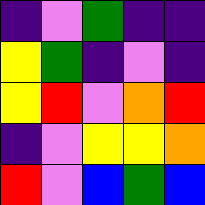[["indigo", "violet", "green", "indigo", "indigo"], ["yellow", "green", "indigo", "violet", "indigo"], ["yellow", "red", "violet", "orange", "red"], ["indigo", "violet", "yellow", "yellow", "orange"], ["red", "violet", "blue", "green", "blue"]]